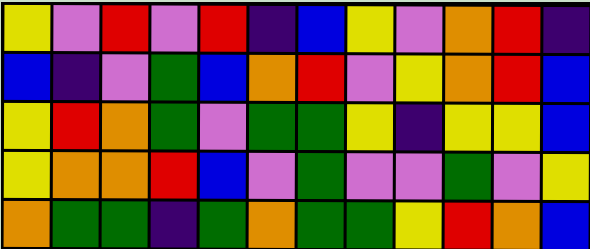[["yellow", "violet", "red", "violet", "red", "indigo", "blue", "yellow", "violet", "orange", "red", "indigo"], ["blue", "indigo", "violet", "green", "blue", "orange", "red", "violet", "yellow", "orange", "red", "blue"], ["yellow", "red", "orange", "green", "violet", "green", "green", "yellow", "indigo", "yellow", "yellow", "blue"], ["yellow", "orange", "orange", "red", "blue", "violet", "green", "violet", "violet", "green", "violet", "yellow"], ["orange", "green", "green", "indigo", "green", "orange", "green", "green", "yellow", "red", "orange", "blue"]]